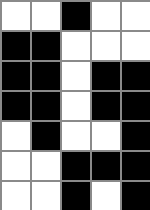[["white", "white", "black", "white", "white"], ["black", "black", "white", "white", "white"], ["black", "black", "white", "black", "black"], ["black", "black", "white", "black", "black"], ["white", "black", "white", "white", "black"], ["white", "white", "black", "black", "black"], ["white", "white", "black", "white", "black"]]